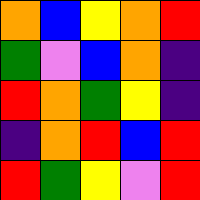[["orange", "blue", "yellow", "orange", "red"], ["green", "violet", "blue", "orange", "indigo"], ["red", "orange", "green", "yellow", "indigo"], ["indigo", "orange", "red", "blue", "red"], ["red", "green", "yellow", "violet", "red"]]